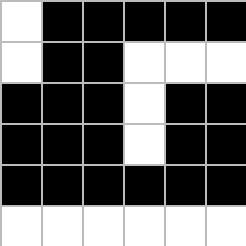[["white", "black", "black", "black", "black", "black"], ["white", "black", "black", "white", "white", "white"], ["black", "black", "black", "white", "black", "black"], ["black", "black", "black", "white", "black", "black"], ["black", "black", "black", "black", "black", "black"], ["white", "white", "white", "white", "white", "white"]]